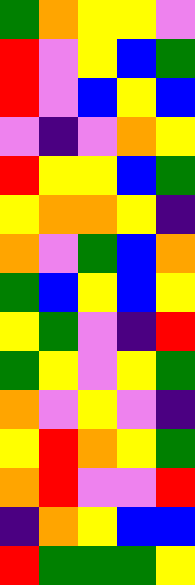[["green", "orange", "yellow", "yellow", "violet"], ["red", "violet", "yellow", "blue", "green"], ["red", "violet", "blue", "yellow", "blue"], ["violet", "indigo", "violet", "orange", "yellow"], ["red", "yellow", "yellow", "blue", "green"], ["yellow", "orange", "orange", "yellow", "indigo"], ["orange", "violet", "green", "blue", "orange"], ["green", "blue", "yellow", "blue", "yellow"], ["yellow", "green", "violet", "indigo", "red"], ["green", "yellow", "violet", "yellow", "green"], ["orange", "violet", "yellow", "violet", "indigo"], ["yellow", "red", "orange", "yellow", "green"], ["orange", "red", "violet", "violet", "red"], ["indigo", "orange", "yellow", "blue", "blue"], ["red", "green", "green", "green", "yellow"]]